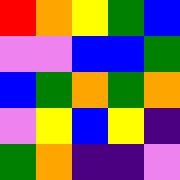[["red", "orange", "yellow", "green", "blue"], ["violet", "violet", "blue", "blue", "green"], ["blue", "green", "orange", "green", "orange"], ["violet", "yellow", "blue", "yellow", "indigo"], ["green", "orange", "indigo", "indigo", "violet"]]